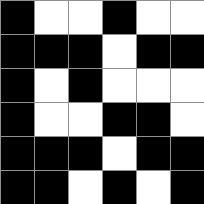[["black", "white", "white", "black", "white", "white"], ["black", "black", "black", "white", "black", "black"], ["black", "white", "black", "white", "white", "white"], ["black", "white", "white", "black", "black", "white"], ["black", "black", "black", "white", "black", "black"], ["black", "black", "white", "black", "white", "black"]]